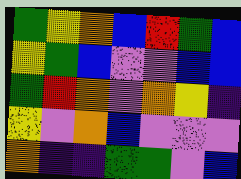[["green", "yellow", "orange", "blue", "red", "green", "blue"], ["yellow", "green", "blue", "violet", "violet", "blue", "blue"], ["green", "red", "orange", "violet", "orange", "yellow", "indigo"], ["yellow", "violet", "orange", "blue", "violet", "violet", "violet"], ["orange", "indigo", "indigo", "green", "green", "violet", "blue"]]